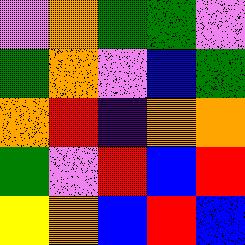[["violet", "orange", "green", "green", "violet"], ["green", "orange", "violet", "blue", "green"], ["orange", "red", "indigo", "orange", "orange"], ["green", "violet", "red", "blue", "red"], ["yellow", "orange", "blue", "red", "blue"]]